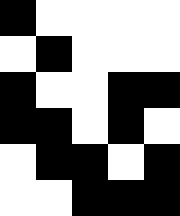[["black", "white", "white", "white", "white"], ["white", "black", "white", "white", "white"], ["black", "white", "white", "black", "black"], ["black", "black", "white", "black", "white"], ["white", "black", "black", "white", "black"], ["white", "white", "black", "black", "black"]]